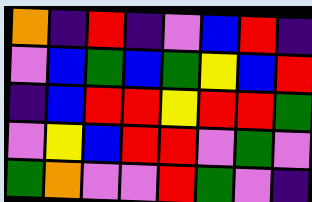[["orange", "indigo", "red", "indigo", "violet", "blue", "red", "indigo"], ["violet", "blue", "green", "blue", "green", "yellow", "blue", "red"], ["indigo", "blue", "red", "red", "yellow", "red", "red", "green"], ["violet", "yellow", "blue", "red", "red", "violet", "green", "violet"], ["green", "orange", "violet", "violet", "red", "green", "violet", "indigo"]]